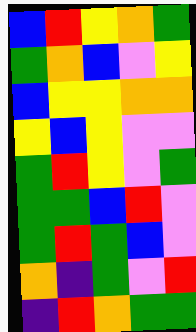[["blue", "red", "yellow", "orange", "green"], ["green", "orange", "blue", "violet", "yellow"], ["blue", "yellow", "yellow", "orange", "orange"], ["yellow", "blue", "yellow", "violet", "violet"], ["green", "red", "yellow", "violet", "green"], ["green", "green", "blue", "red", "violet"], ["green", "red", "green", "blue", "violet"], ["orange", "indigo", "green", "violet", "red"], ["indigo", "red", "orange", "green", "green"]]